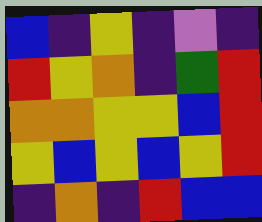[["blue", "indigo", "yellow", "indigo", "violet", "indigo"], ["red", "yellow", "orange", "indigo", "green", "red"], ["orange", "orange", "yellow", "yellow", "blue", "red"], ["yellow", "blue", "yellow", "blue", "yellow", "red"], ["indigo", "orange", "indigo", "red", "blue", "blue"]]